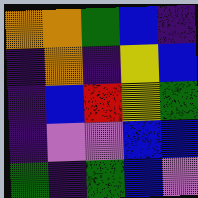[["orange", "orange", "green", "blue", "indigo"], ["indigo", "orange", "indigo", "yellow", "blue"], ["indigo", "blue", "red", "yellow", "green"], ["indigo", "violet", "violet", "blue", "blue"], ["green", "indigo", "green", "blue", "violet"]]